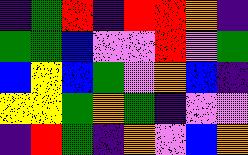[["indigo", "green", "red", "indigo", "red", "red", "orange", "indigo"], ["green", "green", "blue", "violet", "violet", "red", "violet", "green"], ["blue", "yellow", "blue", "green", "violet", "orange", "blue", "indigo"], ["yellow", "yellow", "green", "orange", "green", "indigo", "violet", "violet"], ["indigo", "red", "green", "indigo", "orange", "violet", "blue", "orange"]]